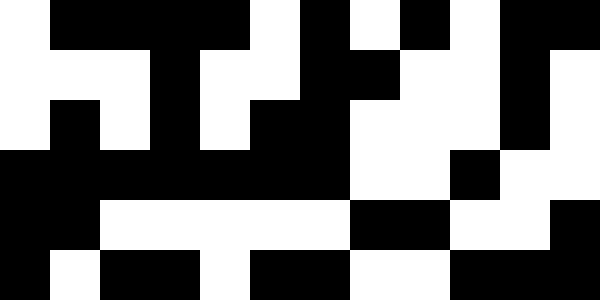[["white", "black", "black", "black", "black", "white", "black", "white", "black", "white", "black", "black"], ["white", "white", "white", "black", "white", "white", "black", "black", "white", "white", "black", "white"], ["white", "black", "white", "black", "white", "black", "black", "white", "white", "white", "black", "white"], ["black", "black", "black", "black", "black", "black", "black", "white", "white", "black", "white", "white"], ["black", "black", "white", "white", "white", "white", "white", "black", "black", "white", "white", "black"], ["black", "white", "black", "black", "white", "black", "black", "white", "white", "black", "black", "black"]]